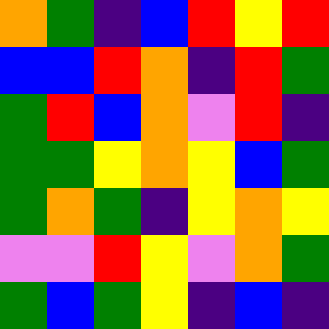[["orange", "green", "indigo", "blue", "red", "yellow", "red"], ["blue", "blue", "red", "orange", "indigo", "red", "green"], ["green", "red", "blue", "orange", "violet", "red", "indigo"], ["green", "green", "yellow", "orange", "yellow", "blue", "green"], ["green", "orange", "green", "indigo", "yellow", "orange", "yellow"], ["violet", "violet", "red", "yellow", "violet", "orange", "green"], ["green", "blue", "green", "yellow", "indigo", "blue", "indigo"]]